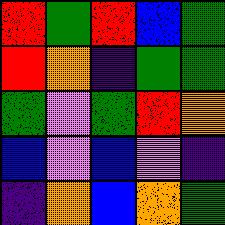[["red", "green", "red", "blue", "green"], ["red", "orange", "indigo", "green", "green"], ["green", "violet", "green", "red", "orange"], ["blue", "violet", "blue", "violet", "indigo"], ["indigo", "orange", "blue", "orange", "green"]]